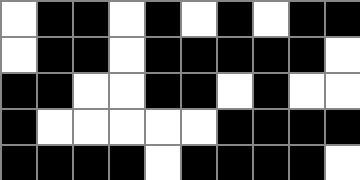[["white", "black", "black", "white", "black", "white", "black", "white", "black", "black"], ["white", "black", "black", "white", "black", "black", "black", "black", "black", "white"], ["black", "black", "white", "white", "black", "black", "white", "black", "white", "white"], ["black", "white", "white", "white", "white", "white", "black", "black", "black", "black"], ["black", "black", "black", "black", "white", "black", "black", "black", "black", "white"]]